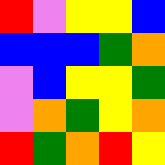[["red", "violet", "yellow", "yellow", "blue"], ["blue", "blue", "blue", "green", "orange"], ["violet", "blue", "yellow", "yellow", "green"], ["violet", "orange", "green", "yellow", "orange"], ["red", "green", "orange", "red", "yellow"]]